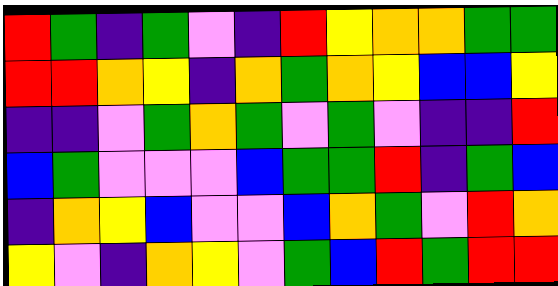[["red", "green", "indigo", "green", "violet", "indigo", "red", "yellow", "orange", "orange", "green", "green"], ["red", "red", "orange", "yellow", "indigo", "orange", "green", "orange", "yellow", "blue", "blue", "yellow"], ["indigo", "indigo", "violet", "green", "orange", "green", "violet", "green", "violet", "indigo", "indigo", "red"], ["blue", "green", "violet", "violet", "violet", "blue", "green", "green", "red", "indigo", "green", "blue"], ["indigo", "orange", "yellow", "blue", "violet", "violet", "blue", "orange", "green", "violet", "red", "orange"], ["yellow", "violet", "indigo", "orange", "yellow", "violet", "green", "blue", "red", "green", "red", "red"]]